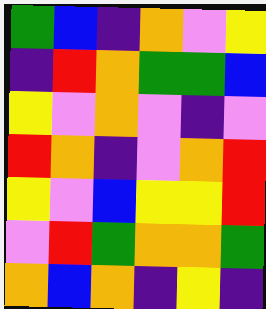[["green", "blue", "indigo", "orange", "violet", "yellow"], ["indigo", "red", "orange", "green", "green", "blue"], ["yellow", "violet", "orange", "violet", "indigo", "violet"], ["red", "orange", "indigo", "violet", "orange", "red"], ["yellow", "violet", "blue", "yellow", "yellow", "red"], ["violet", "red", "green", "orange", "orange", "green"], ["orange", "blue", "orange", "indigo", "yellow", "indigo"]]